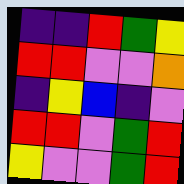[["indigo", "indigo", "red", "green", "yellow"], ["red", "red", "violet", "violet", "orange"], ["indigo", "yellow", "blue", "indigo", "violet"], ["red", "red", "violet", "green", "red"], ["yellow", "violet", "violet", "green", "red"]]